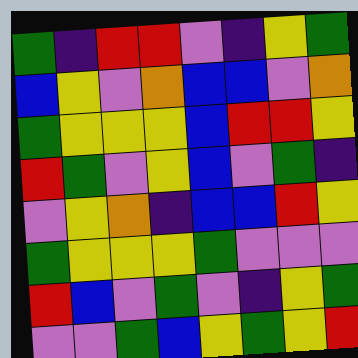[["green", "indigo", "red", "red", "violet", "indigo", "yellow", "green"], ["blue", "yellow", "violet", "orange", "blue", "blue", "violet", "orange"], ["green", "yellow", "yellow", "yellow", "blue", "red", "red", "yellow"], ["red", "green", "violet", "yellow", "blue", "violet", "green", "indigo"], ["violet", "yellow", "orange", "indigo", "blue", "blue", "red", "yellow"], ["green", "yellow", "yellow", "yellow", "green", "violet", "violet", "violet"], ["red", "blue", "violet", "green", "violet", "indigo", "yellow", "green"], ["violet", "violet", "green", "blue", "yellow", "green", "yellow", "red"]]